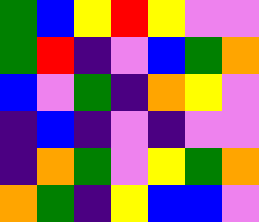[["green", "blue", "yellow", "red", "yellow", "violet", "violet"], ["green", "red", "indigo", "violet", "blue", "green", "orange"], ["blue", "violet", "green", "indigo", "orange", "yellow", "violet"], ["indigo", "blue", "indigo", "violet", "indigo", "violet", "violet"], ["indigo", "orange", "green", "violet", "yellow", "green", "orange"], ["orange", "green", "indigo", "yellow", "blue", "blue", "violet"]]